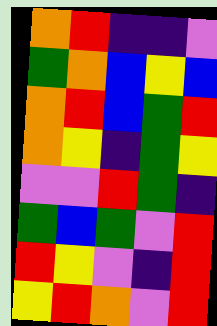[["orange", "red", "indigo", "indigo", "violet"], ["green", "orange", "blue", "yellow", "blue"], ["orange", "red", "blue", "green", "red"], ["orange", "yellow", "indigo", "green", "yellow"], ["violet", "violet", "red", "green", "indigo"], ["green", "blue", "green", "violet", "red"], ["red", "yellow", "violet", "indigo", "red"], ["yellow", "red", "orange", "violet", "red"]]